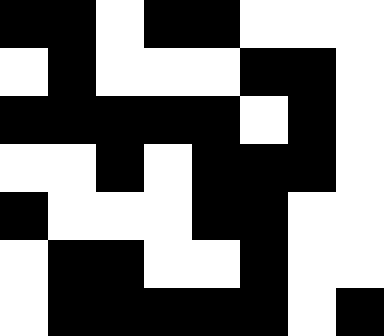[["black", "black", "white", "black", "black", "white", "white", "white"], ["white", "black", "white", "white", "white", "black", "black", "white"], ["black", "black", "black", "black", "black", "white", "black", "white"], ["white", "white", "black", "white", "black", "black", "black", "white"], ["black", "white", "white", "white", "black", "black", "white", "white"], ["white", "black", "black", "white", "white", "black", "white", "white"], ["white", "black", "black", "black", "black", "black", "white", "black"]]